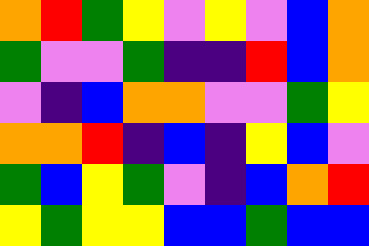[["orange", "red", "green", "yellow", "violet", "yellow", "violet", "blue", "orange"], ["green", "violet", "violet", "green", "indigo", "indigo", "red", "blue", "orange"], ["violet", "indigo", "blue", "orange", "orange", "violet", "violet", "green", "yellow"], ["orange", "orange", "red", "indigo", "blue", "indigo", "yellow", "blue", "violet"], ["green", "blue", "yellow", "green", "violet", "indigo", "blue", "orange", "red"], ["yellow", "green", "yellow", "yellow", "blue", "blue", "green", "blue", "blue"]]